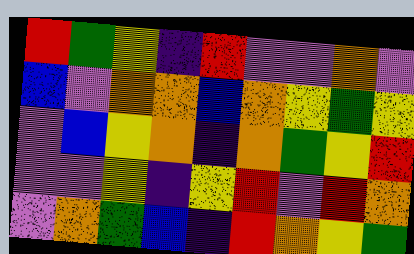[["red", "green", "yellow", "indigo", "red", "violet", "violet", "orange", "violet"], ["blue", "violet", "orange", "orange", "blue", "orange", "yellow", "green", "yellow"], ["violet", "blue", "yellow", "orange", "indigo", "orange", "green", "yellow", "red"], ["violet", "violet", "yellow", "indigo", "yellow", "red", "violet", "red", "orange"], ["violet", "orange", "green", "blue", "indigo", "red", "orange", "yellow", "green"]]